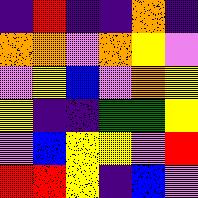[["indigo", "red", "indigo", "indigo", "orange", "indigo"], ["orange", "orange", "violet", "orange", "yellow", "violet"], ["violet", "yellow", "blue", "violet", "orange", "yellow"], ["yellow", "indigo", "indigo", "green", "green", "yellow"], ["violet", "blue", "yellow", "yellow", "violet", "red"], ["red", "red", "yellow", "indigo", "blue", "violet"]]